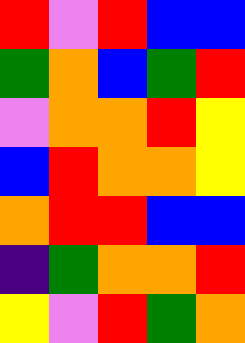[["red", "violet", "red", "blue", "blue"], ["green", "orange", "blue", "green", "red"], ["violet", "orange", "orange", "red", "yellow"], ["blue", "red", "orange", "orange", "yellow"], ["orange", "red", "red", "blue", "blue"], ["indigo", "green", "orange", "orange", "red"], ["yellow", "violet", "red", "green", "orange"]]